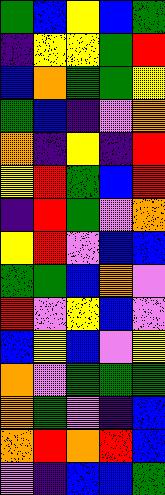[["green", "blue", "yellow", "blue", "green"], ["indigo", "yellow", "yellow", "green", "red"], ["blue", "orange", "green", "green", "yellow"], ["green", "blue", "indigo", "violet", "orange"], ["orange", "indigo", "yellow", "indigo", "red"], ["yellow", "red", "green", "blue", "red"], ["indigo", "red", "green", "violet", "orange"], ["yellow", "red", "violet", "blue", "blue"], ["green", "green", "blue", "orange", "violet"], ["red", "violet", "yellow", "blue", "violet"], ["blue", "yellow", "blue", "violet", "yellow"], ["orange", "violet", "green", "green", "green"], ["orange", "green", "violet", "indigo", "blue"], ["orange", "red", "orange", "red", "blue"], ["violet", "indigo", "blue", "blue", "green"]]